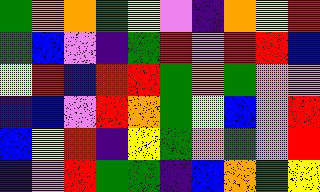[["green", "orange", "orange", "green", "yellow", "violet", "indigo", "orange", "yellow", "red"], ["green", "blue", "violet", "indigo", "green", "red", "violet", "red", "red", "blue"], ["yellow", "red", "indigo", "red", "red", "green", "orange", "green", "orange", "violet"], ["indigo", "blue", "violet", "red", "orange", "green", "yellow", "blue", "violet", "red"], ["blue", "yellow", "red", "indigo", "yellow", "green", "orange", "green", "violet", "red"], ["indigo", "violet", "red", "green", "green", "indigo", "blue", "orange", "green", "yellow"]]